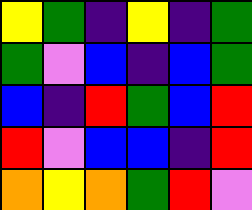[["yellow", "green", "indigo", "yellow", "indigo", "green"], ["green", "violet", "blue", "indigo", "blue", "green"], ["blue", "indigo", "red", "green", "blue", "red"], ["red", "violet", "blue", "blue", "indigo", "red"], ["orange", "yellow", "orange", "green", "red", "violet"]]